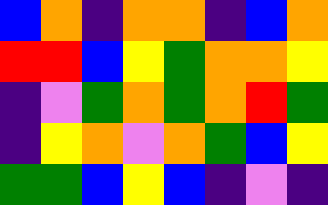[["blue", "orange", "indigo", "orange", "orange", "indigo", "blue", "orange"], ["red", "red", "blue", "yellow", "green", "orange", "orange", "yellow"], ["indigo", "violet", "green", "orange", "green", "orange", "red", "green"], ["indigo", "yellow", "orange", "violet", "orange", "green", "blue", "yellow"], ["green", "green", "blue", "yellow", "blue", "indigo", "violet", "indigo"]]